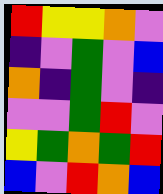[["red", "yellow", "yellow", "orange", "violet"], ["indigo", "violet", "green", "violet", "blue"], ["orange", "indigo", "green", "violet", "indigo"], ["violet", "violet", "green", "red", "violet"], ["yellow", "green", "orange", "green", "red"], ["blue", "violet", "red", "orange", "blue"]]